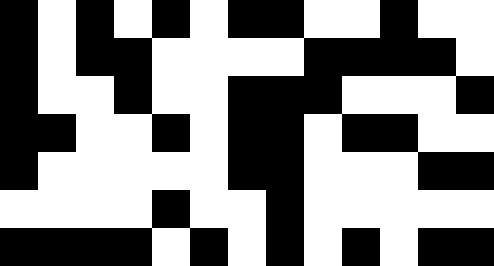[["black", "white", "black", "white", "black", "white", "black", "black", "white", "white", "black", "white", "white"], ["black", "white", "black", "black", "white", "white", "white", "white", "black", "black", "black", "black", "white"], ["black", "white", "white", "black", "white", "white", "black", "black", "black", "white", "white", "white", "black"], ["black", "black", "white", "white", "black", "white", "black", "black", "white", "black", "black", "white", "white"], ["black", "white", "white", "white", "white", "white", "black", "black", "white", "white", "white", "black", "black"], ["white", "white", "white", "white", "black", "white", "white", "black", "white", "white", "white", "white", "white"], ["black", "black", "black", "black", "white", "black", "white", "black", "white", "black", "white", "black", "black"]]